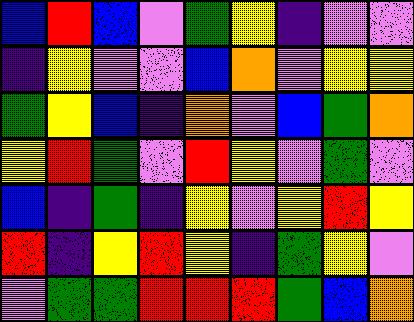[["blue", "red", "blue", "violet", "green", "yellow", "indigo", "violet", "violet"], ["indigo", "yellow", "violet", "violet", "blue", "orange", "violet", "yellow", "yellow"], ["green", "yellow", "blue", "indigo", "orange", "violet", "blue", "green", "orange"], ["yellow", "red", "green", "violet", "red", "yellow", "violet", "green", "violet"], ["blue", "indigo", "green", "indigo", "yellow", "violet", "yellow", "red", "yellow"], ["red", "indigo", "yellow", "red", "yellow", "indigo", "green", "yellow", "violet"], ["violet", "green", "green", "red", "red", "red", "green", "blue", "orange"]]